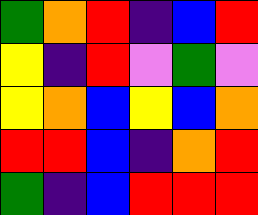[["green", "orange", "red", "indigo", "blue", "red"], ["yellow", "indigo", "red", "violet", "green", "violet"], ["yellow", "orange", "blue", "yellow", "blue", "orange"], ["red", "red", "blue", "indigo", "orange", "red"], ["green", "indigo", "blue", "red", "red", "red"]]